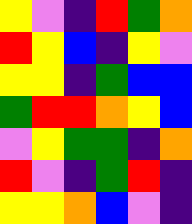[["yellow", "violet", "indigo", "red", "green", "orange"], ["red", "yellow", "blue", "indigo", "yellow", "violet"], ["yellow", "yellow", "indigo", "green", "blue", "blue"], ["green", "red", "red", "orange", "yellow", "blue"], ["violet", "yellow", "green", "green", "indigo", "orange"], ["red", "violet", "indigo", "green", "red", "indigo"], ["yellow", "yellow", "orange", "blue", "violet", "indigo"]]